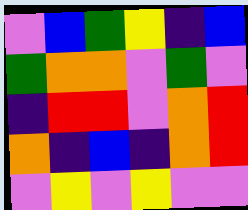[["violet", "blue", "green", "yellow", "indigo", "blue"], ["green", "orange", "orange", "violet", "green", "violet"], ["indigo", "red", "red", "violet", "orange", "red"], ["orange", "indigo", "blue", "indigo", "orange", "red"], ["violet", "yellow", "violet", "yellow", "violet", "violet"]]